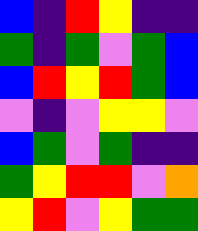[["blue", "indigo", "red", "yellow", "indigo", "indigo"], ["green", "indigo", "green", "violet", "green", "blue"], ["blue", "red", "yellow", "red", "green", "blue"], ["violet", "indigo", "violet", "yellow", "yellow", "violet"], ["blue", "green", "violet", "green", "indigo", "indigo"], ["green", "yellow", "red", "red", "violet", "orange"], ["yellow", "red", "violet", "yellow", "green", "green"]]